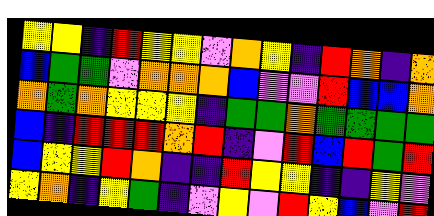[["yellow", "yellow", "indigo", "red", "yellow", "yellow", "violet", "orange", "yellow", "indigo", "red", "orange", "indigo", "orange"], ["blue", "green", "green", "violet", "orange", "orange", "orange", "blue", "violet", "violet", "red", "blue", "blue", "orange"], ["orange", "green", "orange", "yellow", "yellow", "yellow", "indigo", "green", "green", "orange", "green", "green", "green", "green"], ["blue", "indigo", "red", "red", "red", "orange", "red", "indigo", "violet", "red", "blue", "red", "green", "red"], ["blue", "yellow", "yellow", "red", "orange", "indigo", "indigo", "red", "yellow", "yellow", "indigo", "indigo", "yellow", "violet"], ["yellow", "orange", "indigo", "yellow", "green", "indigo", "violet", "yellow", "violet", "red", "yellow", "blue", "violet", "red"]]